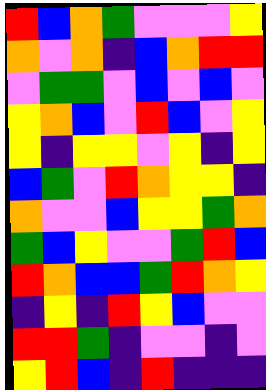[["red", "blue", "orange", "green", "violet", "violet", "violet", "yellow"], ["orange", "violet", "orange", "indigo", "blue", "orange", "red", "red"], ["violet", "green", "green", "violet", "blue", "violet", "blue", "violet"], ["yellow", "orange", "blue", "violet", "red", "blue", "violet", "yellow"], ["yellow", "indigo", "yellow", "yellow", "violet", "yellow", "indigo", "yellow"], ["blue", "green", "violet", "red", "orange", "yellow", "yellow", "indigo"], ["orange", "violet", "violet", "blue", "yellow", "yellow", "green", "orange"], ["green", "blue", "yellow", "violet", "violet", "green", "red", "blue"], ["red", "orange", "blue", "blue", "green", "red", "orange", "yellow"], ["indigo", "yellow", "indigo", "red", "yellow", "blue", "violet", "violet"], ["red", "red", "green", "indigo", "violet", "violet", "indigo", "violet"], ["yellow", "red", "blue", "indigo", "red", "indigo", "indigo", "indigo"]]